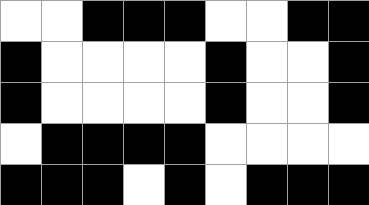[["white", "white", "black", "black", "black", "white", "white", "black", "black"], ["black", "white", "white", "white", "white", "black", "white", "white", "black"], ["black", "white", "white", "white", "white", "black", "white", "white", "black"], ["white", "black", "black", "black", "black", "white", "white", "white", "white"], ["black", "black", "black", "white", "black", "white", "black", "black", "black"]]